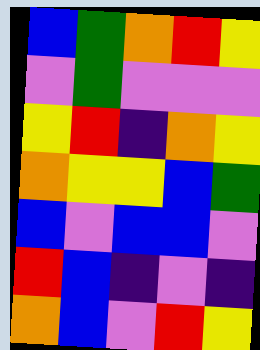[["blue", "green", "orange", "red", "yellow"], ["violet", "green", "violet", "violet", "violet"], ["yellow", "red", "indigo", "orange", "yellow"], ["orange", "yellow", "yellow", "blue", "green"], ["blue", "violet", "blue", "blue", "violet"], ["red", "blue", "indigo", "violet", "indigo"], ["orange", "blue", "violet", "red", "yellow"]]